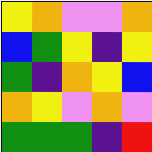[["yellow", "orange", "violet", "violet", "orange"], ["blue", "green", "yellow", "indigo", "yellow"], ["green", "indigo", "orange", "yellow", "blue"], ["orange", "yellow", "violet", "orange", "violet"], ["green", "green", "green", "indigo", "red"]]